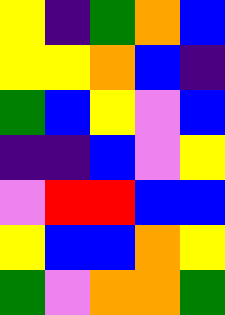[["yellow", "indigo", "green", "orange", "blue"], ["yellow", "yellow", "orange", "blue", "indigo"], ["green", "blue", "yellow", "violet", "blue"], ["indigo", "indigo", "blue", "violet", "yellow"], ["violet", "red", "red", "blue", "blue"], ["yellow", "blue", "blue", "orange", "yellow"], ["green", "violet", "orange", "orange", "green"]]